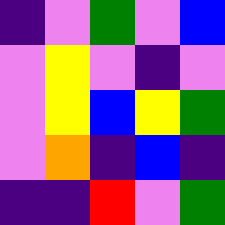[["indigo", "violet", "green", "violet", "blue"], ["violet", "yellow", "violet", "indigo", "violet"], ["violet", "yellow", "blue", "yellow", "green"], ["violet", "orange", "indigo", "blue", "indigo"], ["indigo", "indigo", "red", "violet", "green"]]